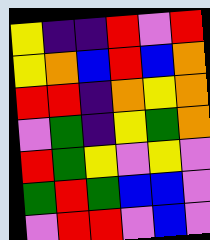[["yellow", "indigo", "indigo", "red", "violet", "red"], ["yellow", "orange", "blue", "red", "blue", "orange"], ["red", "red", "indigo", "orange", "yellow", "orange"], ["violet", "green", "indigo", "yellow", "green", "orange"], ["red", "green", "yellow", "violet", "yellow", "violet"], ["green", "red", "green", "blue", "blue", "violet"], ["violet", "red", "red", "violet", "blue", "violet"]]